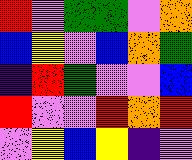[["red", "violet", "green", "green", "violet", "orange"], ["blue", "yellow", "violet", "blue", "orange", "green"], ["indigo", "red", "green", "violet", "violet", "blue"], ["red", "violet", "violet", "red", "orange", "red"], ["violet", "yellow", "blue", "yellow", "indigo", "violet"]]